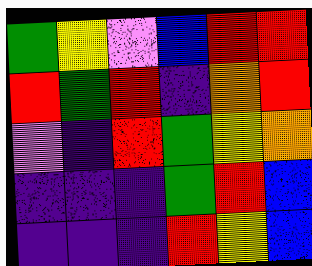[["green", "yellow", "violet", "blue", "red", "red"], ["red", "green", "red", "indigo", "orange", "red"], ["violet", "indigo", "red", "green", "yellow", "orange"], ["indigo", "indigo", "indigo", "green", "red", "blue"], ["indigo", "indigo", "indigo", "red", "yellow", "blue"]]